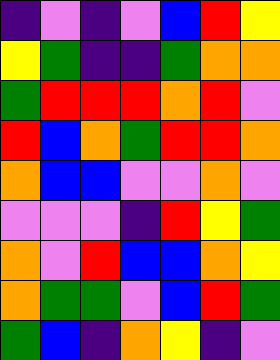[["indigo", "violet", "indigo", "violet", "blue", "red", "yellow"], ["yellow", "green", "indigo", "indigo", "green", "orange", "orange"], ["green", "red", "red", "red", "orange", "red", "violet"], ["red", "blue", "orange", "green", "red", "red", "orange"], ["orange", "blue", "blue", "violet", "violet", "orange", "violet"], ["violet", "violet", "violet", "indigo", "red", "yellow", "green"], ["orange", "violet", "red", "blue", "blue", "orange", "yellow"], ["orange", "green", "green", "violet", "blue", "red", "green"], ["green", "blue", "indigo", "orange", "yellow", "indigo", "violet"]]